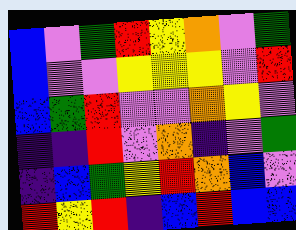[["blue", "violet", "green", "red", "yellow", "orange", "violet", "green"], ["blue", "violet", "violet", "yellow", "yellow", "yellow", "violet", "red"], ["blue", "green", "red", "violet", "violet", "orange", "yellow", "violet"], ["indigo", "indigo", "red", "violet", "orange", "indigo", "violet", "green"], ["indigo", "blue", "green", "yellow", "red", "orange", "blue", "violet"], ["red", "yellow", "red", "indigo", "blue", "red", "blue", "blue"]]